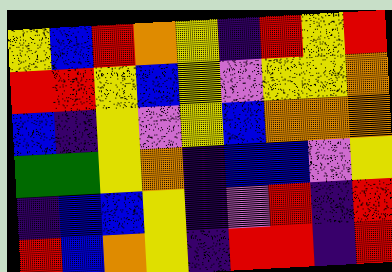[["yellow", "blue", "red", "orange", "yellow", "indigo", "red", "yellow", "red"], ["red", "red", "yellow", "blue", "yellow", "violet", "yellow", "yellow", "orange"], ["blue", "indigo", "yellow", "violet", "yellow", "blue", "orange", "orange", "orange"], ["green", "green", "yellow", "orange", "indigo", "blue", "blue", "violet", "yellow"], ["indigo", "blue", "blue", "yellow", "indigo", "violet", "red", "indigo", "red"], ["red", "blue", "orange", "yellow", "indigo", "red", "red", "indigo", "red"]]